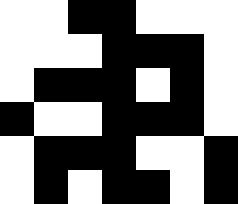[["white", "white", "black", "black", "white", "white", "white"], ["white", "white", "white", "black", "black", "black", "white"], ["white", "black", "black", "black", "white", "black", "white"], ["black", "white", "white", "black", "black", "black", "white"], ["white", "black", "black", "black", "white", "white", "black"], ["white", "black", "white", "black", "black", "white", "black"]]